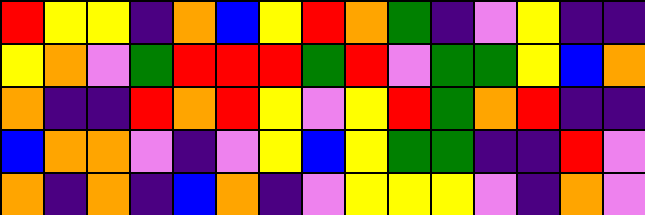[["red", "yellow", "yellow", "indigo", "orange", "blue", "yellow", "red", "orange", "green", "indigo", "violet", "yellow", "indigo", "indigo"], ["yellow", "orange", "violet", "green", "red", "red", "red", "green", "red", "violet", "green", "green", "yellow", "blue", "orange"], ["orange", "indigo", "indigo", "red", "orange", "red", "yellow", "violet", "yellow", "red", "green", "orange", "red", "indigo", "indigo"], ["blue", "orange", "orange", "violet", "indigo", "violet", "yellow", "blue", "yellow", "green", "green", "indigo", "indigo", "red", "violet"], ["orange", "indigo", "orange", "indigo", "blue", "orange", "indigo", "violet", "yellow", "yellow", "yellow", "violet", "indigo", "orange", "violet"]]